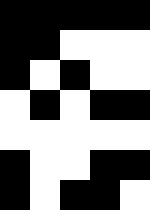[["black", "black", "black", "black", "black"], ["black", "black", "white", "white", "white"], ["black", "white", "black", "white", "white"], ["white", "black", "white", "black", "black"], ["white", "white", "white", "white", "white"], ["black", "white", "white", "black", "black"], ["black", "white", "black", "black", "white"]]